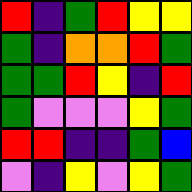[["red", "indigo", "green", "red", "yellow", "yellow"], ["green", "indigo", "orange", "orange", "red", "green"], ["green", "green", "red", "yellow", "indigo", "red"], ["green", "violet", "violet", "violet", "yellow", "green"], ["red", "red", "indigo", "indigo", "green", "blue"], ["violet", "indigo", "yellow", "violet", "yellow", "green"]]